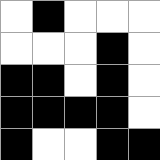[["white", "black", "white", "white", "white"], ["white", "white", "white", "black", "white"], ["black", "black", "white", "black", "white"], ["black", "black", "black", "black", "white"], ["black", "white", "white", "black", "black"]]